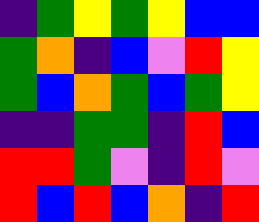[["indigo", "green", "yellow", "green", "yellow", "blue", "blue"], ["green", "orange", "indigo", "blue", "violet", "red", "yellow"], ["green", "blue", "orange", "green", "blue", "green", "yellow"], ["indigo", "indigo", "green", "green", "indigo", "red", "blue"], ["red", "red", "green", "violet", "indigo", "red", "violet"], ["red", "blue", "red", "blue", "orange", "indigo", "red"]]